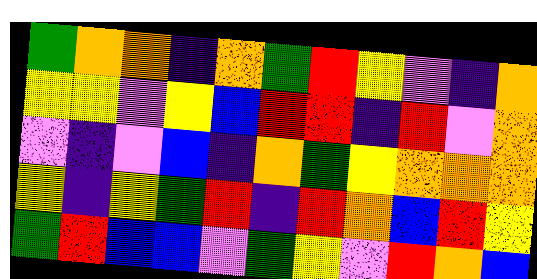[["green", "orange", "orange", "indigo", "orange", "green", "red", "yellow", "violet", "indigo", "orange"], ["yellow", "yellow", "violet", "yellow", "blue", "red", "red", "indigo", "red", "violet", "orange"], ["violet", "indigo", "violet", "blue", "indigo", "orange", "green", "yellow", "orange", "orange", "orange"], ["yellow", "indigo", "yellow", "green", "red", "indigo", "red", "orange", "blue", "red", "yellow"], ["green", "red", "blue", "blue", "violet", "green", "yellow", "violet", "red", "orange", "blue"]]